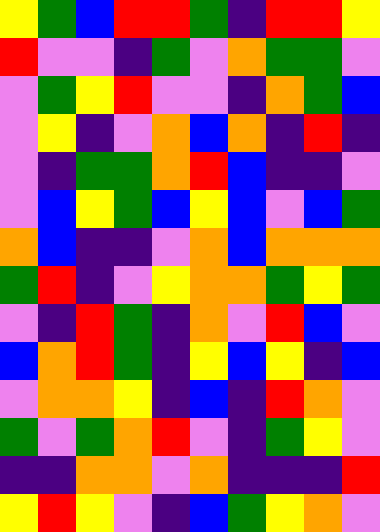[["yellow", "green", "blue", "red", "red", "green", "indigo", "red", "red", "yellow"], ["red", "violet", "violet", "indigo", "green", "violet", "orange", "green", "green", "violet"], ["violet", "green", "yellow", "red", "violet", "violet", "indigo", "orange", "green", "blue"], ["violet", "yellow", "indigo", "violet", "orange", "blue", "orange", "indigo", "red", "indigo"], ["violet", "indigo", "green", "green", "orange", "red", "blue", "indigo", "indigo", "violet"], ["violet", "blue", "yellow", "green", "blue", "yellow", "blue", "violet", "blue", "green"], ["orange", "blue", "indigo", "indigo", "violet", "orange", "blue", "orange", "orange", "orange"], ["green", "red", "indigo", "violet", "yellow", "orange", "orange", "green", "yellow", "green"], ["violet", "indigo", "red", "green", "indigo", "orange", "violet", "red", "blue", "violet"], ["blue", "orange", "red", "green", "indigo", "yellow", "blue", "yellow", "indigo", "blue"], ["violet", "orange", "orange", "yellow", "indigo", "blue", "indigo", "red", "orange", "violet"], ["green", "violet", "green", "orange", "red", "violet", "indigo", "green", "yellow", "violet"], ["indigo", "indigo", "orange", "orange", "violet", "orange", "indigo", "indigo", "indigo", "red"], ["yellow", "red", "yellow", "violet", "indigo", "blue", "green", "yellow", "orange", "violet"]]